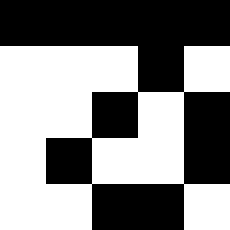[["black", "black", "black", "black", "black"], ["white", "white", "white", "black", "white"], ["white", "white", "black", "white", "black"], ["white", "black", "white", "white", "black"], ["white", "white", "black", "black", "white"]]